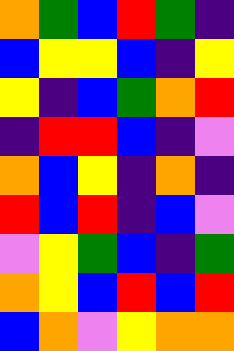[["orange", "green", "blue", "red", "green", "indigo"], ["blue", "yellow", "yellow", "blue", "indigo", "yellow"], ["yellow", "indigo", "blue", "green", "orange", "red"], ["indigo", "red", "red", "blue", "indigo", "violet"], ["orange", "blue", "yellow", "indigo", "orange", "indigo"], ["red", "blue", "red", "indigo", "blue", "violet"], ["violet", "yellow", "green", "blue", "indigo", "green"], ["orange", "yellow", "blue", "red", "blue", "red"], ["blue", "orange", "violet", "yellow", "orange", "orange"]]